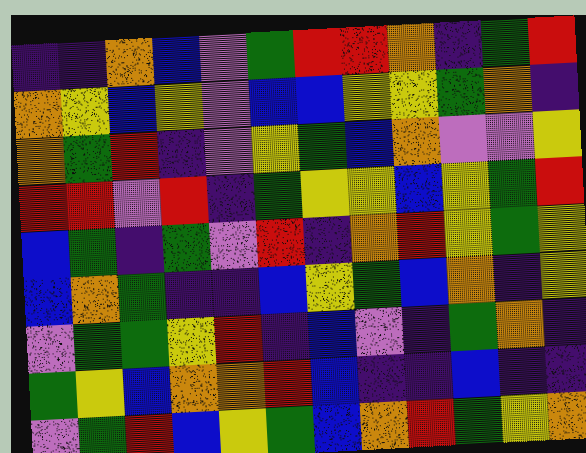[["indigo", "indigo", "orange", "blue", "violet", "green", "red", "red", "orange", "indigo", "green", "red"], ["orange", "yellow", "blue", "yellow", "violet", "blue", "blue", "yellow", "yellow", "green", "orange", "indigo"], ["orange", "green", "red", "indigo", "violet", "yellow", "green", "blue", "orange", "violet", "violet", "yellow"], ["red", "red", "violet", "red", "indigo", "green", "yellow", "yellow", "blue", "yellow", "green", "red"], ["blue", "green", "indigo", "green", "violet", "red", "indigo", "orange", "red", "yellow", "green", "yellow"], ["blue", "orange", "green", "indigo", "indigo", "blue", "yellow", "green", "blue", "orange", "indigo", "yellow"], ["violet", "green", "green", "yellow", "red", "indigo", "blue", "violet", "indigo", "green", "orange", "indigo"], ["green", "yellow", "blue", "orange", "orange", "red", "blue", "indigo", "indigo", "blue", "indigo", "indigo"], ["violet", "green", "red", "blue", "yellow", "green", "blue", "orange", "red", "green", "yellow", "orange"]]